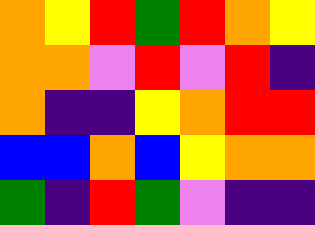[["orange", "yellow", "red", "green", "red", "orange", "yellow"], ["orange", "orange", "violet", "red", "violet", "red", "indigo"], ["orange", "indigo", "indigo", "yellow", "orange", "red", "red"], ["blue", "blue", "orange", "blue", "yellow", "orange", "orange"], ["green", "indigo", "red", "green", "violet", "indigo", "indigo"]]